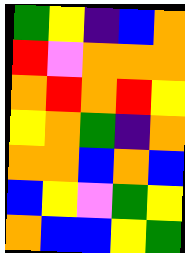[["green", "yellow", "indigo", "blue", "orange"], ["red", "violet", "orange", "orange", "orange"], ["orange", "red", "orange", "red", "yellow"], ["yellow", "orange", "green", "indigo", "orange"], ["orange", "orange", "blue", "orange", "blue"], ["blue", "yellow", "violet", "green", "yellow"], ["orange", "blue", "blue", "yellow", "green"]]